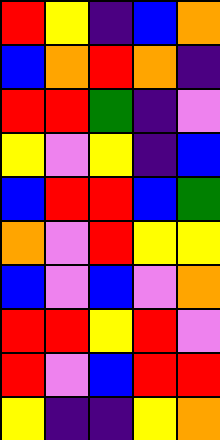[["red", "yellow", "indigo", "blue", "orange"], ["blue", "orange", "red", "orange", "indigo"], ["red", "red", "green", "indigo", "violet"], ["yellow", "violet", "yellow", "indigo", "blue"], ["blue", "red", "red", "blue", "green"], ["orange", "violet", "red", "yellow", "yellow"], ["blue", "violet", "blue", "violet", "orange"], ["red", "red", "yellow", "red", "violet"], ["red", "violet", "blue", "red", "red"], ["yellow", "indigo", "indigo", "yellow", "orange"]]